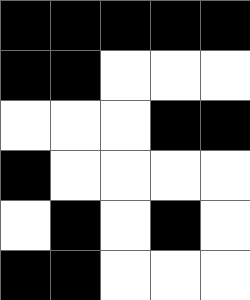[["black", "black", "black", "black", "black"], ["black", "black", "white", "white", "white"], ["white", "white", "white", "black", "black"], ["black", "white", "white", "white", "white"], ["white", "black", "white", "black", "white"], ["black", "black", "white", "white", "white"]]